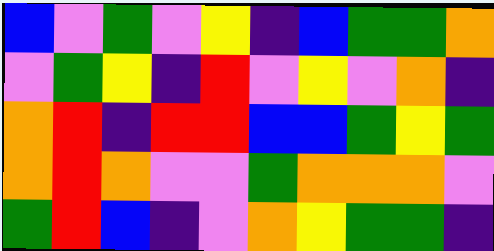[["blue", "violet", "green", "violet", "yellow", "indigo", "blue", "green", "green", "orange"], ["violet", "green", "yellow", "indigo", "red", "violet", "yellow", "violet", "orange", "indigo"], ["orange", "red", "indigo", "red", "red", "blue", "blue", "green", "yellow", "green"], ["orange", "red", "orange", "violet", "violet", "green", "orange", "orange", "orange", "violet"], ["green", "red", "blue", "indigo", "violet", "orange", "yellow", "green", "green", "indigo"]]